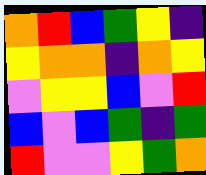[["orange", "red", "blue", "green", "yellow", "indigo"], ["yellow", "orange", "orange", "indigo", "orange", "yellow"], ["violet", "yellow", "yellow", "blue", "violet", "red"], ["blue", "violet", "blue", "green", "indigo", "green"], ["red", "violet", "violet", "yellow", "green", "orange"]]